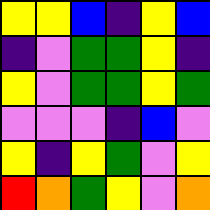[["yellow", "yellow", "blue", "indigo", "yellow", "blue"], ["indigo", "violet", "green", "green", "yellow", "indigo"], ["yellow", "violet", "green", "green", "yellow", "green"], ["violet", "violet", "violet", "indigo", "blue", "violet"], ["yellow", "indigo", "yellow", "green", "violet", "yellow"], ["red", "orange", "green", "yellow", "violet", "orange"]]